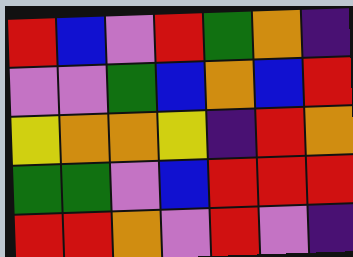[["red", "blue", "violet", "red", "green", "orange", "indigo"], ["violet", "violet", "green", "blue", "orange", "blue", "red"], ["yellow", "orange", "orange", "yellow", "indigo", "red", "orange"], ["green", "green", "violet", "blue", "red", "red", "red"], ["red", "red", "orange", "violet", "red", "violet", "indigo"]]